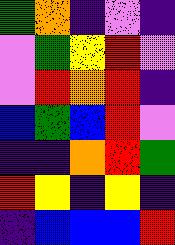[["green", "orange", "indigo", "violet", "indigo"], ["violet", "green", "yellow", "red", "violet"], ["violet", "red", "orange", "red", "indigo"], ["blue", "green", "blue", "red", "violet"], ["indigo", "indigo", "orange", "red", "green"], ["red", "yellow", "indigo", "yellow", "indigo"], ["indigo", "blue", "blue", "blue", "red"]]